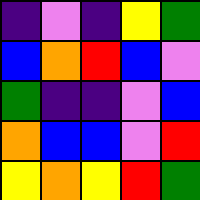[["indigo", "violet", "indigo", "yellow", "green"], ["blue", "orange", "red", "blue", "violet"], ["green", "indigo", "indigo", "violet", "blue"], ["orange", "blue", "blue", "violet", "red"], ["yellow", "orange", "yellow", "red", "green"]]